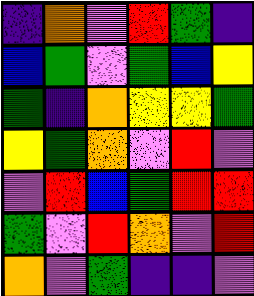[["indigo", "orange", "violet", "red", "green", "indigo"], ["blue", "green", "violet", "green", "blue", "yellow"], ["green", "indigo", "orange", "yellow", "yellow", "green"], ["yellow", "green", "orange", "violet", "red", "violet"], ["violet", "red", "blue", "green", "red", "red"], ["green", "violet", "red", "orange", "violet", "red"], ["orange", "violet", "green", "indigo", "indigo", "violet"]]